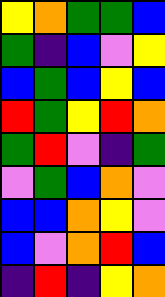[["yellow", "orange", "green", "green", "blue"], ["green", "indigo", "blue", "violet", "yellow"], ["blue", "green", "blue", "yellow", "blue"], ["red", "green", "yellow", "red", "orange"], ["green", "red", "violet", "indigo", "green"], ["violet", "green", "blue", "orange", "violet"], ["blue", "blue", "orange", "yellow", "violet"], ["blue", "violet", "orange", "red", "blue"], ["indigo", "red", "indigo", "yellow", "orange"]]